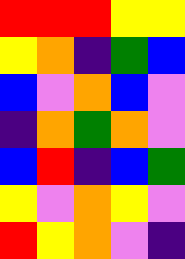[["red", "red", "red", "yellow", "yellow"], ["yellow", "orange", "indigo", "green", "blue"], ["blue", "violet", "orange", "blue", "violet"], ["indigo", "orange", "green", "orange", "violet"], ["blue", "red", "indigo", "blue", "green"], ["yellow", "violet", "orange", "yellow", "violet"], ["red", "yellow", "orange", "violet", "indigo"]]